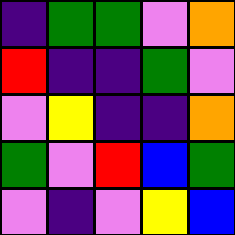[["indigo", "green", "green", "violet", "orange"], ["red", "indigo", "indigo", "green", "violet"], ["violet", "yellow", "indigo", "indigo", "orange"], ["green", "violet", "red", "blue", "green"], ["violet", "indigo", "violet", "yellow", "blue"]]